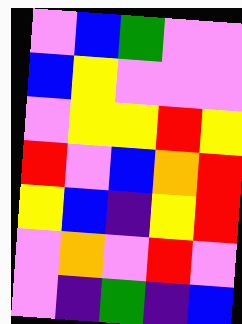[["violet", "blue", "green", "violet", "violet"], ["blue", "yellow", "violet", "violet", "violet"], ["violet", "yellow", "yellow", "red", "yellow"], ["red", "violet", "blue", "orange", "red"], ["yellow", "blue", "indigo", "yellow", "red"], ["violet", "orange", "violet", "red", "violet"], ["violet", "indigo", "green", "indigo", "blue"]]